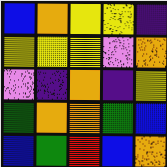[["blue", "orange", "yellow", "yellow", "indigo"], ["yellow", "yellow", "yellow", "violet", "orange"], ["violet", "indigo", "orange", "indigo", "yellow"], ["green", "orange", "orange", "green", "blue"], ["blue", "green", "red", "blue", "orange"]]